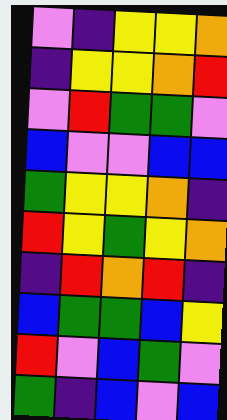[["violet", "indigo", "yellow", "yellow", "orange"], ["indigo", "yellow", "yellow", "orange", "red"], ["violet", "red", "green", "green", "violet"], ["blue", "violet", "violet", "blue", "blue"], ["green", "yellow", "yellow", "orange", "indigo"], ["red", "yellow", "green", "yellow", "orange"], ["indigo", "red", "orange", "red", "indigo"], ["blue", "green", "green", "blue", "yellow"], ["red", "violet", "blue", "green", "violet"], ["green", "indigo", "blue", "violet", "blue"]]